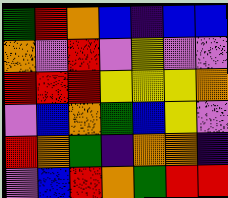[["green", "red", "orange", "blue", "indigo", "blue", "blue"], ["orange", "violet", "red", "violet", "yellow", "violet", "violet"], ["red", "red", "red", "yellow", "yellow", "yellow", "orange"], ["violet", "blue", "orange", "green", "blue", "yellow", "violet"], ["red", "orange", "green", "indigo", "orange", "orange", "indigo"], ["violet", "blue", "red", "orange", "green", "red", "red"]]